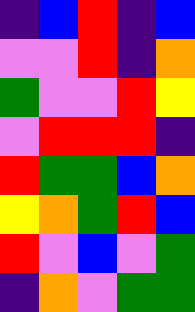[["indigo", "blue", "red", "indigo", "blue"], ["violet", "violet", "red", "indigo", "orange"], ["green", "violet", "violet", "red", "yellow"], ["violet", "red", "red", "red", "indigo"], ["red", "green", "green", "blue", "orange"], ["yellow", "orange", "green", "red", "blue"], ["red", "violet", "blue", "violet", "green"], ["indigo", "orange", "violet", "green", "green"]]